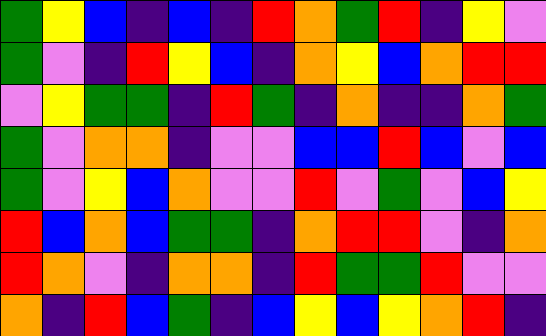[["green", "yellow", "blue", "indigo", "blue", "indigo", "red", "orange", "green", "red", "indigo", "yellow", "violet"], ["green", "violet", "indigo", "red", "yellow", "blue", "indigo", "orange", "yellow", "blue", "orange", "red", "red"], ["violet", "yellow", "green", "green", "indigo", "red", "green", "indigo", "orange", "indigo", "indigo", "orange", "green"], ["green", "violet", "orange", "orange", "indigo", "violet", "violet", "blue", "blue", "red", "blue", "violet", "blue"], ["green", "violet", "yellow", "blue", "orange", "violet", "violet", "red", "violet", "green", "violet", "blue", "yellow"], ["red", "blue", "orange", "blue", "green", "green", "indigo", "orange", "red", "red", "violet", "indigo", "orange"], ["red", "orange", "violet", "indigo", "orange", "orange", "indigo", "red", "green", "green", "red", "violet", "violet"], ["orange", "indigo", "red", "blue", "green", "indigo", "blue", "yellow", "blue", "yellow", "orange", "red", "indigo"]]